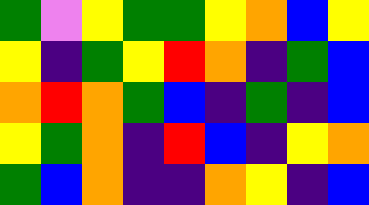[["green", "violet", "yellow", "green", "green", "yellow", "orange", "blue", "yellow"], ["yellow", "indigo", "green", "yellow", "red", "orange", "indigo", "green", "blue"], ["orange", "red", "orange", "green", "blue", "indigo", "green", "indigo", "blue"], ["yellow", "green", "orange", "indigo", "red", "blue", "indigo", "yellow", "orange"], ["green", "blue", "orange", "indigo", "indigo", "orange", "yellow", "indigo", "blue"]]